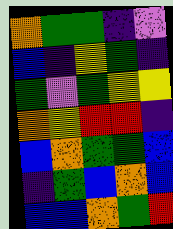[["orange", "green", "green", "indigo", "violet"], ["blue", "indigo", "yellow", "green", "indigo"], ["green", "violet", "green", "yellow", "yellow"], ["orange", "yellow", "red", "red", "indigo"], ["blue", "orange", "green", "green", "blue"], ["indigo", "green", "blue", "orange", "blue"], ["blue", "blue", "orange", "green", "red"]]